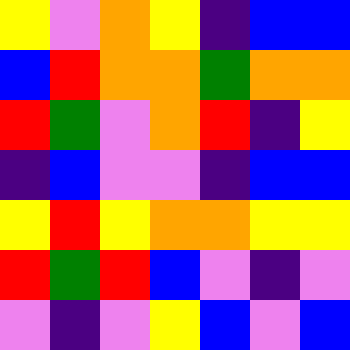[["yellow", "violet", "orange", "yellow", "indigo", "blue", "blue"], ["blue", "red", "orange", "orange", "green", "orange", "orange"], ["red", "green", "violet", "orange", "red", "indigo", "yellow"], ["indigo", "blue", "violet", "violet", "indigo", "blue", "blue"], ["yellow", "red", "yellow", "orange", "orange", "yellow", "yellow"], ["red", "green", "red", "blue", "violet", "indigo", "violet"], ["violet", "indigo", "violet", "yellow", "blue", "violet", "blue"]]